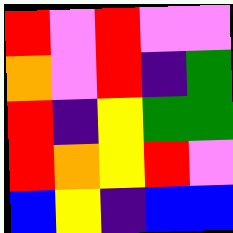[["red", "violet", "red", "violet", "violet"], ["orange", "violet", "red", "indigo", "green"], ["red", "indigo", "yellow", "green", "green"], ["red", "orange", "yellow", "red", "violet"], ["blue", "yellow", "indigo", "blue", "blue"]]